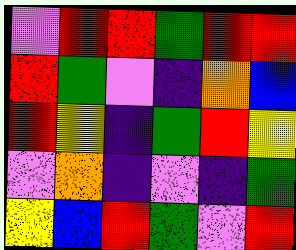[["violet", "red", "red", "green", "red", "red"], ["red", "green", "violet", "indigo", "orange", "blue"], ["red", "yellow", "indigo", "green", "red", "yellow"], ["violet", "orange", "indigo", "violet", "indigo", "green"], ["yellow", "blue", "red", "green", "violet", "red"]]